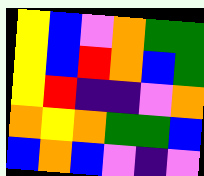[["yellow", "blue", "violet", "orange", "green", "green"], ["yellow", "blue", "red", "orange", "blue", "green"], ["yellow", "red", "indigo", "indigo", "violet", "orange"], ["orange", "yellow", "orange", "green", "green", "blue"], ["blue", "orange", "blue", "violet", "indigo", "violet"]]